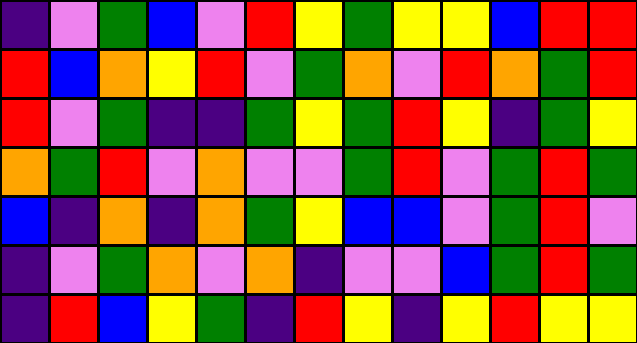[["indigo", "violet", "green", "blue", "violet", "red", "yellow", "green", "yellow", "yellow", "blue", "red", "red"], ["red", "blue", "orange", "yellow", "red", "violet", "green", "orange", "violet", "red", "orange", "green", "red"], ["red", "violet", "green", "indigo", "indigo", "green", "yellow", "green", "red", "yellow", "indigo", "green", "yellow"], ["orange", "green", "red", "violet", "orange", "violet", "violet", "green", "red", "violet", "green", "red", "green"], ["blue", "indigo", "orange", "indigo", "orange", "green", "yellow", "blue", "blue", "violet", "green", "red", "violet"], ["indigo", "violet", "green", "orange", "violet", "orange", "indigo", "violet", "violet", "blue", "green", "red", "green"], ["indigo", "red", "blue", "yellow", "green", "indigo", "red", "yellow", "indigo", "yellow", "red", "yellow", "yellow"]]